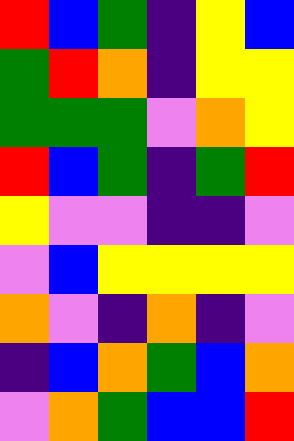[["red", "blue", "green", "indigo", "yellow", "blue"], ["green", "red", "orange", "indigo", "yellow", "yellow"], ["green", "green", "green", "violet", "orange", "yellow"], ["red", "blue", "green", "indigo", "green", "red"], ["yellow", "violet", "violet", "indigo", "indigo", "violet"], ["violet", "blue", "yellow", "yellow", "yellow", "yellow"], ["orange", "violet", "indigo", "orange", "indigo", "violet"], ["indigo", "blue", "orange", "green", "blue", "orange"], ["violet", "orange", "green", "blue", "blue", "red"]]